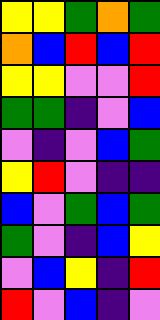[["yellow", "yellow", "green", "orange", "green"], ["orange", "blue", "red", "blue", "red"], ["yellow", "yellow", "violet", "violet", "red"], ["green", "green", "indigo", "violet", "blue"], ["violet", "indigo", "violet", "blue", "green"], ["yellow", "red", "violet", "indigo", "indigo"], ["blue", "violet", "green", "blue", "green"], ["green", "violet", "indigo", "blue", "yellow"], ["violet", "blue", "yellow", "indigo", "red"], ["red", "violet", "blue", "indigo", "violet"]]